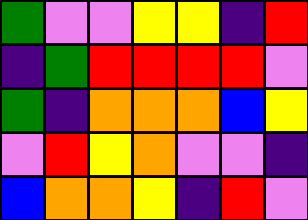[["green", "violet", "violet", "yellow", "yellow", "indigo", "red"], ["indigo", "green", "red", "red", "red", "red", "violet"], ["green", "indigo", "orange", "orange", "orange", "blue", "yellow"], ["violet", "red", "yellow", "orange", "violet", "violet", "indigo"], ["blue", "orange", "orange", "yellow", "indigo", "red", "violet"]]